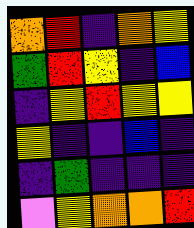[["orange", "red", "indigo", "orange", "yellow"], ["green", "red", "yellow", "indigo", "blue"], ["indigo", "yellow", "red", "yellow", "yellow"], ["yellow", "indigo", "indigo", "blue", "indigo"], ["indigo", "green", "indigo", "indigo", "indigo"], ["violet", "yellow", "orange", "orange", "red"]]